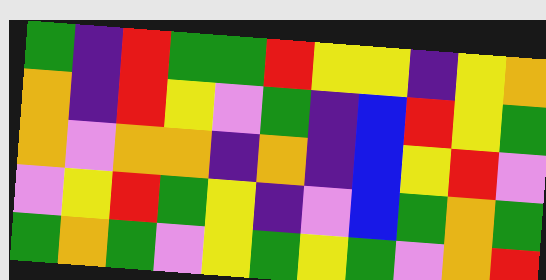[["green", "indigo", "red", "green", "green", "red", "yellow", "yellow", "indigo", "yellow", "orange"], ["orange", "indigo", "red", "yellow", "violet", "green", "indigo", "blue", "red", "yellow", "green"], ["orange", "violet", "orange", "orange", "indigo", "orange", "indigo", "blue", "yellow", "red", "violet"], ["violet", "yellow", "red", "green", "yellow", "indigo", "violet", "blue", "green", "orange", "green"], ["green", "orange", "green", "violet", "yellow", "green", "yellow", "green", "violet", "orange", "red"]]